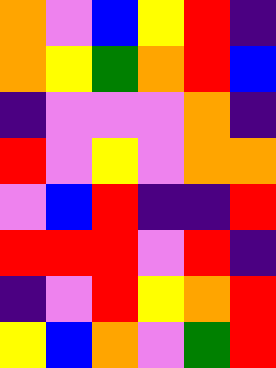[["orange", "violet", "blue", "yellow", "red", "indigo"], ["orange", "yellow", "green", "orange", "red", "blue"], ["indigo", "violet", "violet", "violet", "orange", "indigo"], ["red", "violet", "yellow", "violet", "orange", "orange"], ["violet", "blue", "red", "indigo", "indigo", "red"], ["red", "red", "red", "violet", "red", "indigo"], ["indigo", "violet", "red", "yellow", "orange", "red"], ["yellow", "blue", "orange", "violet", "green", "red"]]